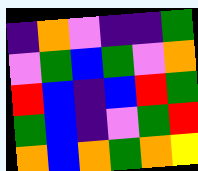[["indigo", "orange", "violet", "indigo", "indigo", "green"], ["violet", "green", "blue", "green", "violet", "orange"], ["red", "blue", "indigo", "blue", "red", "green"], ["green", "blue", "indigo", "violet", "green", "red"], ["orange", "blue", "orange", "green", "orange", "yellow"]]